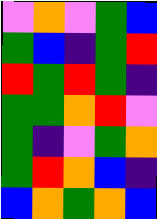[["violet", "orange", "violet", "green", "blue"], ["green", "blue", "indigo", "green", "red"], ["red", "green", "red", "green", "indigo"], ["green", "green", "orange", "red", "violet"], ["green", "indigo", "violet", "green", "orange"], ["green", "red", "orange", "blue", "indigo"], ["blue", "orange", "green", "orange", "blue"]]